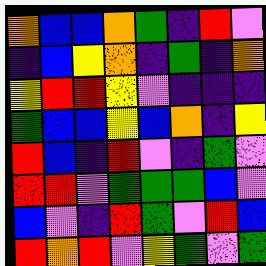[["orange", "blue", "blue", "orange", "green", "indigo", "red", "violet"], ["indigo", "blue", "yellow", "orange", "indigo", "green", "indigo", "orange"], ["yellow", "red", "red", "yellow", "violet", "indigo", "indigo", "indigo"], ["green", "blue", "blue", "yellow", "blue", "orange", "indigo", "yellow"], ["red", "blue", "indigo", "red", "violet", "indigo", "green", "violet"], ["red", "red", "violet", "green", "green", "green", "blue", "violet"], ["blue", "violet", "indigo", "red", "green", "violet", "red", "blue"], ["red", "orange", "red", "violet", "yellow", "green", "violet", "green"]]